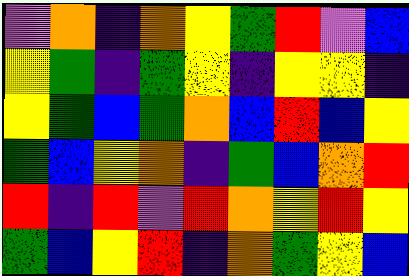[["violet", "orange", "indigo", "orange", "yellow", "green", "red", "violet", "blue"], ["yellow", "green", "indigo", "green", "yellow", "indigo", "yellow", "yellow", "indigo"], ["yellow", "green", "blue", "green", "orange", "blue", "red", "blue", "yellow"], ["green", "blue", "yellow", "orange", "indigo", "green", "blue", "orange", "red"], ["red", "indigo", "red", "violet", "red", "orange", "yellow", "red", "yellow"], ["green", "blue", "yellow", "red", "indigo", "orange", "green", "yellow", "blue"]]